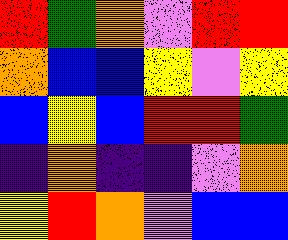[["red", "green", "orange", "violet", "red", "red"], ["orange", "blue", "blue", "yellow", "violet", "yellow"], ["blue", "yellow", "blue", "red", "red", "green"], ["indigo", "orange", "indigo", "indigo", "violet", "orange"], ["yellow", "red", "orange", "violet", "blue", "blue"]]